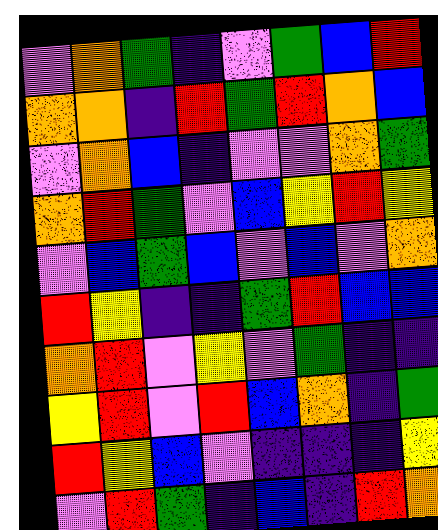[["violet", "orange", "green", "indigo", "violet", "green", "blue", "red"], ["orange", "orange", "indigo", "red", "green", "red", "orange", "blue"], ["violet", "orange", "blue", "indigo", "violet", "violet", "orange", "green"], ["orange", "red", "green", "violet", "blue", "yellow", "red", "yellow"], ["violet", "blue", "green", "blue", "violet", "blue", "violet", "orange"], ["red", "yellow", "indigo", "indigo", "green", "red", "blue", "blue"], ["orange", "red", "violet", "yellow", "violet", "green", "indigo", "indigo"], ["yellow", "red", "violet", "red", "blue", "orange", "indigo", "green"], ["red", "yellow", "blue", "violet", "indigo", "indigo", "indigo", "yellow"], ["violet", "red", "green", "indigo", "blue", "indigo", "red", "orange"]]